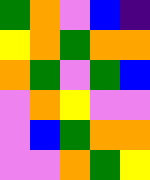[["green", "orange", "violet", "blue", "indigo"], ["yellow", "orange", "green", "orange", "orange"], ["orange", "green", "violet", "green", "blue"], ["violet", "orange", "yellow", "violet", "violet"], ["violet", "blue", "green", "orange", "orange"], ["violet", "violet", "orange", "green", "yellow"]]